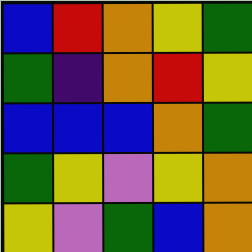[["blue", "red", "orange", "yellow", "green"], ["green", "indigo", "orange", "red", "yellow"], ["blue", "blue", "blue", "orange", "green"], ["green", "yellow", "violet", "yellow", "orange"], ["yellow", "violet", "green", "blue", "orange"]]